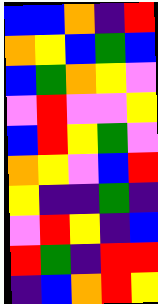[["blue", "blue", "orange", "indigo", "red"], ["orange", "yellow", "blue", "green", "blue"], ["blue", "green", "orange", "yellow", "violet"], ["violet", "red", "violet", "violet", "yellow"], ["blue", "red", "yellow", "green", "violet"], ["orange", "yellow", "violet", "blue", "red"], ["yellow", "indigo", "indigo", "green", "indigo"], ["violet", "red", "yellow", "indigo", "blue"], ["red", "green", "indigo", "red", "red"], ["indigo", "blue", "orange", "red", "yellow"]]